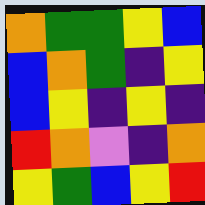[["orange", "green", "green", "yellow", "blue"], ["blue", "orange", "green", "indigo", "yellow"], ["blue", "yellow", "indigo", "yellow", "indigo"], ["red", "orange", "violet", "indigo", "orange"], ["yellow", "green", "blue", "yellow", "red"]]